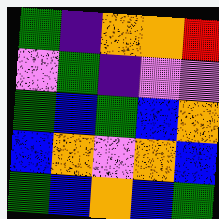[["green", "indigo", "orange", "orange", "red"], ["violet", "green", "indigo", "violet", "violet"], ["green", "blue", "green", "blue", "orange"], ["blue", "orange", "violet", "orange", "blue"], ["green", "blue", "orange", "blue", "green"]]